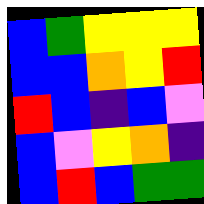[["blue", "green", "yellow", "yellow", "yellow"], ["blue", "blue", "orange", "yellow", "red"], ["red", "blue", "indigo", "blue", "violet"], ["blue", "violet", "yellow", "orange", "indigo"], ["blue", "red", "blue", "green", "green"]]